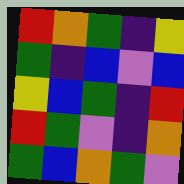[["red", "orange", "green", "indigo", "yellow"], ["green", "indigo", "blue", "violet", "blue"], ["yellow", "blue", "green", "indigo", "red"], ["red", "green", "violet", "indigo", "orange"], ["green", "blue", "orange", "green", "violet"]]